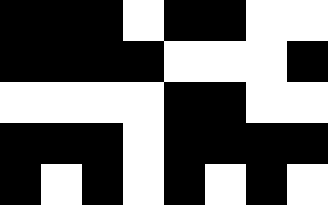[["black", "black", "black", "white", "black", "black", "white", "white"], ["black", "black", "black", "black", "white", "white", "white", "black"], ["white", "white", "white", "white", "black", "black", "white", "white"], ["black", "black", "black", "white", "black", "black", "black", "black"], ["black", "white", "black", "white", "black", "white", "black", "white"]]